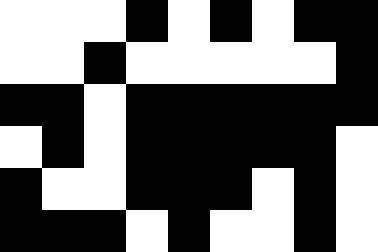[["white", "white", "white", "black", "white", "black", "white", "black", "black"], ["white", "white", "black", "white", "white", "white", "white", "white", "black"], ["black", "black", "white", "black", "black", "black", "black", "black", "black"], ["white", "black", "white", "black", "black", "black", "black", "black", "white"], ["black", "white", "white", "black", "black", "black", "white", "black", "white"], ["black", "black", "black", "white", "black", "white", "white", "black", "white"]]